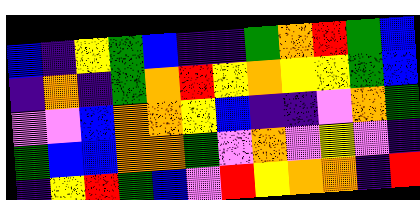[["blue", "indigo", "yellow", "green", "blue", "indigo", "indigo", "green", "orange", "red", "green", "blue"], ["indigo", "orange", "indigo", "green", "orange", "red", "yellow", "orange", "yellow", "yellow", "green", "blue"], ["violet", "violet", "blue", "orange", "orange", "yellow", "blue", "indigo", "indigo", "violet", "orange", "green"], ["green", "blue", "blue", "orange", "orange", "green", "violet", "orange", "violet", "yellow", "violet", "indigo"], ["indigo", "yellow", "red", "green", "blue", "violet", "red", "yellow", "orange", "orange", "indigo", "red"]]